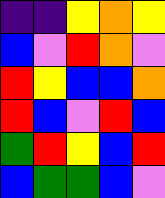[["indigo", "indigo", "yellow", "orange", "yellow"], ["blue", "violet", "red", "orange", "violet"], ["red", "yellow", "blue", "blue", "orange"], ["red", "blue", "violet", "red", "blue"], ["green", "red", "yellow", "blue", "red"], ["blue", "green", "green", "blue", "violet"]]